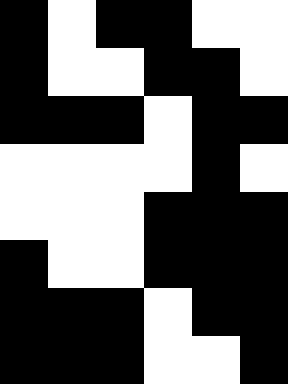[["black", "white", "black", "black", "white", "white"], ["black", "white", "white", "black", "black", "white"], ["black", "black", "black", "white", "black", "black"], ["white", "white", "white", "white", "black", "white"], ["white", "white", "white", "black", "black", "black"], ["black", "white", "white", "black", "black", "black"], ["black", "black", "black", "white", "black", "black"], ["black", "black", "black", "white", "white", "black"]]